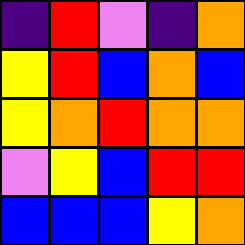[["indigo", "red", "violet", "indigo", "orange"], ["yellow", "red", "blue", "orange", "blue"], ["yellow", "orange", "red", "orange", "orange"], ["violet", "yellow", "blue", "red", "red"], ["blue", "blue", "blue", "yellow", "orange"]]